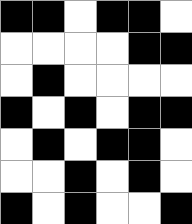[["black", "black", "white", "black", "black", "white"], ["white", "white", "white", "white", "black", "black"], ["white", "black", "white", "white", "white", "white"], ["black", "white", "black", "white", "black", "black"], ["white", "black", "white", "black", "black", "white"], ["white", "white", "black", "white", "black", "white"], ["black", "white", "black", "white", "white", "black"]]